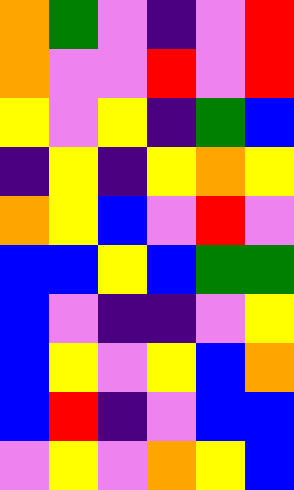[["orange", "green", "violet", "indigo", "violet", "red"], ["orange", "violet", "violet", "red", "violet", "red"], ["yellow", "violet", "yellow", "indigo", "green", "blue"], ["indigo", "yellow", "indigo", "yellow", "orange", "yellow"], ["orange", "yellow", "blue", "violet", "red", "violet"], ["blue", "blue", "yellow", "blue", "green", "green"], ["blue", "violet", "indigo", "indigo", "violet", "yellow"], ["blue", "yellow", "violet", "yellow", "blue", "orange"], ["blue", "red", "indigo", "violet", "blue", "blue"], ["violet", "yellow", "violet", "orange", "yellow", "blue"]]